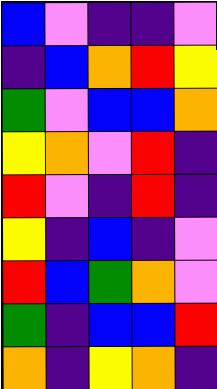[["blue", "violet", "indigo", "indigo", "violet"], ["indigo", "blue", "orange", "red", "yellow"], ["green", "violet", "blue", "blue", "orange"], ["yellow", "orange", "violet", "red", "indigo"], ["red", "violet", "indigo", "red", "indigo"], ["yellow", "indigo", "blue", "indigo", "violet"], ["red", "blue", "green", "orange", "violet"], ["green", "indigo", "blue", "blue", "red"], ["orange", "indigo", "yellow", "orange", "indigo"]]